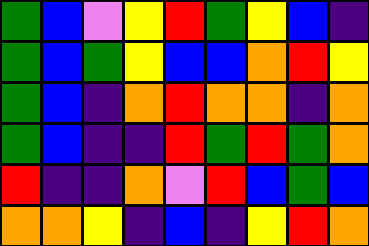[["green", "blue", "violet", "yellow", "red", "green", "yellow", "blue", "indigo"], ["green", "blue", "green", "yellow", "blue", "blue", "orange", "red", "yellow"], ["green", "blue", "indigo", "orange", "red", "orange", "orange", "indigo", "orange"], ["green", "blue", "indigo", "indigo", "red", "green", "red", "green", "orange"], ["red", "indigo", "indigo", "orange", "violet", "red", "blue", "green", "blue"], ["orange", "orange", "yellow", "indigo", "blue", "indigo", "yellow", "red", "orange"]]